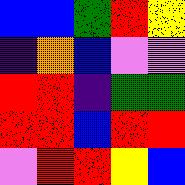[["blue", "blue", "green", "red", "yellow"], ["indigo", "orange", "blue", "violet", "violet"], ["red", "red", "indigo", "green", "green"], ["red", "red", "blue", "red", "red"], ["violet", "red", "red", "yellow", "blue"]]